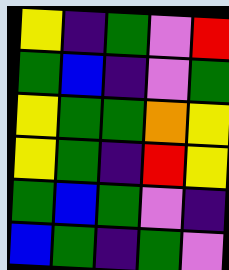[["yellow", "indigo", "green", "violet", "red"], ["green", "blue", "indigo", "violet", "green"], ["yellow", "green", "green", "orange", "yellow"], ["yellow", "green", "indigo", "red", "yellow"], ["green", "blue", "green", "violet", "indigo"], ["blue", "green", "indigo", "green", "violet"]]